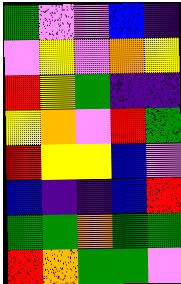[["green", "violet", "violet", "blue", "indigo"], ["violet", "yellow", "violet", "orange", "yellow"], ["red", "yellow", "green", "indigo", "indigo"], ["yellow", "orange", "violet", "red", "green"], ["red", "yellow", "yellow", "blue", "violet"], ["blue", "indigo", "indigo", "blue", "red"], ["green", "green", "orange", "green", "green"], ["red", "orange", "green", "green", "violet"]]